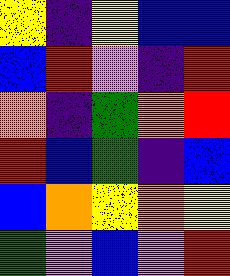[["yellow", "indigo", "yellow", "blue", "blue"], ["blue", "red", "violet", "indigo", "red"], ["orange", "indigo", "green", "orange", "red"], ["red", "blue", "green", "indigo", "blue"], ["blue", "orange", "yellow", "orange", "yellow"], ["green", "violet", "blue", "violet", "red"]]